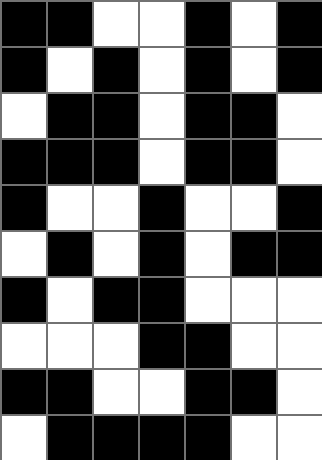[["black", "black", "white", "white", "black", "white", "black"], ["black", "white", "black", "white", "black", "white", "black"], ["white", "black", "black", "white", "black", "black", "white"], ["black", "black", "black", "white", "black", "black", "white"], ["black", "white", "white", "black", "white", "white", "black"], ["white", "black", "white", "black", "white", "black", "black"], ["black", "white", "black", "black", "white", "white", "white"], ["white", "white", "white", "black", "black", "white", "white"], ["black", "black", "white", "white", "black", "black", "white"], ["white", "black", "black", "black", "black", "white", "white"]]